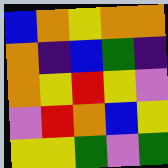[["blue", "orange", "yellow", "orange", "orange"], ["orange", "indigo", "blue", "green", "indigo"], ["orange", "yellow", "red", "yellow", "violet"], ["violet", "red", "orange", "blue", "yellow"], ["yellow", "yellow", "green", "violet", "green"]]